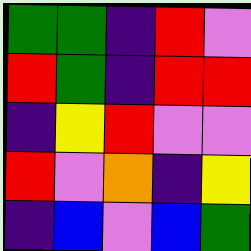[["green", "green", "indigo", "red", "violet"], ["red", "green", "indigo", "red", "red"], ["indigo", "yellow", "red", "violet", "violet"], ["red", "violet", "orange", "indigo", "yellow"], ["indigo", "blue", "violet", "blue", "green"]]